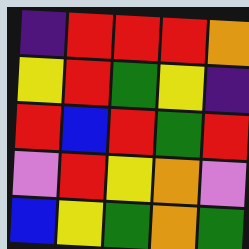[["indigo", "red", "red", "red", "orange"], ["yellow", "red", "green", "yellow", "indigo"], ["red", "blue", "red", "green", "red"], ["violet", "red", "yellow", "orange", "violet"], ["blue", "yellow", "green", "orange", "green"]]